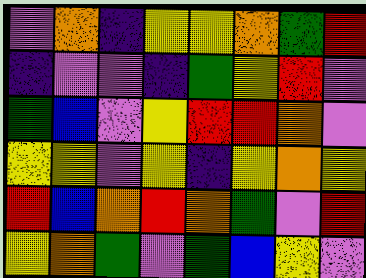[["violet", "orange", "indigo", "yellow", "yellow", "orange", "green", "red"], ["indigo", "violet", "violet", "indigo", "green", "yellow", "red", "violet"], ["green", "blue", "violet", "yellow", "red", "red", "orange", "violet"], ["yellow", "yellow", "violet", "yellow", "indigo", "yellow", "orange", "yellow"], ["red", "blue", "orange", "red", "orange", "green", "violet", "red"], ["yellow", "orange", "green", "violet", "green", "blue", "yellow", "violet"]]